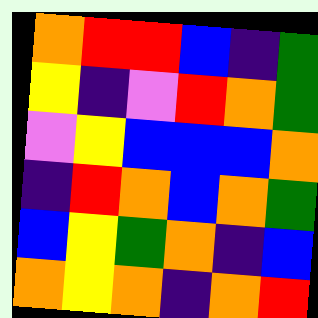[["orange", "red", "red", "blue", "indigo", "green"], ["yellow", "indigo", "violet", "red", "orange", "green"], ["violet", "yellow", "blue", "blue", "blue", "orange"], ["indigo", "red", "orange", "blue", "orange", "green"], ["blue", "yellow", "green", "orange", "indigo", "blue"], ["orange", "yellow", "orange", "indigo", "orange", "red"]]